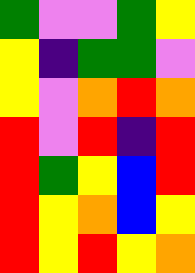[["green", "violet", "violet", "green", "yellow"], ["yellow", "indigo", "green", "green", "violet"], ["yellow", "violet", "orange", "red", "orange"], ["red", "violet", "red", "indigo", "red"], ["red", "green", "yellow", "blue", "red"], ["red", "yellow", "orange", "blue", "yellow"], ["red", "yellow", "red", "yellow", "orange"]]